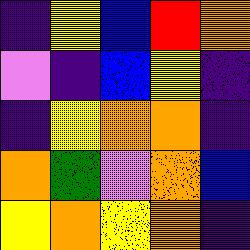[["indigo", "yellow", "blue", "red", "orange"], ["violet", "indigo", "blue", "yellow", "indigo"], ["indigo", "yellow", "orange", "orange", "indigo"], ["orange", "green", "violet", "orange", "blue"], ["yellow", "orange", "yellow", "orange", "indigo"]]